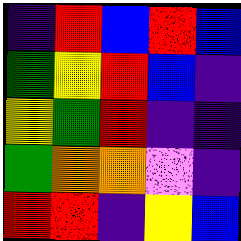[["indigo", "red", "blue", "red", "blue"], ["green", "yellow", "red", "blue", "indigo"], ["yellow", "green", "red", "indigo", "indigo"], ["green", "orange", "orange", "violet", "indigo"], ["red", "red", "indigo", "yellow", "blue"]]